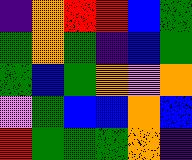[["indigo", "orange", "red", "red", "blue", "green"], ["green", "orange", "green", "indigo", "blue", "green"], ["green", "blue", "green", "orange", "violet", "orange"], ["violet", "green", "blue", "blue", "orange", "blue"], ["red", "green", "green", "green", "orange", "indigo"]]